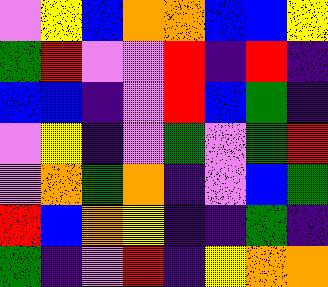[["violet", "yellow", "blue", "orange", "orange", "blue", "blue", "yellow"], ["green", "red", "violet", "violet", "red", "indigo", "red", "indigo"], ["blue", "blue", "indigo", "violet", "red", "blue", "green", "indigo"], ["violet", "yellow", "indigo", "violet", "green", "violet", "green", "red"], ["violet", "orange", "green", "orange", "indigo", "violet", "blue", "green"], ["red", "blue", "orange", "yellow", "indigo", "indigo", "green", "indigo"], ["green", "indigo", "violet", "red", "indigo", "yellow", "orange", "orange"]]